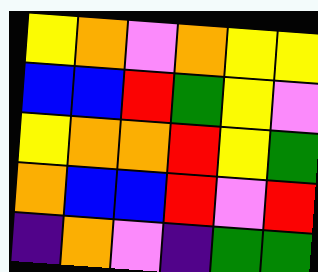[["yellow", "orange", "violet", "orange", "yellow", "yellow"], ["blue", "blue", "red", "green", "yellow", "violet"], ["yellow", "orange", "orange", "red", "yellow", "green"], ["orange", "blue", "blue", "red", "violet", "red"], ["indigo", "orange", "violet", "indigo", "green", "green"]]